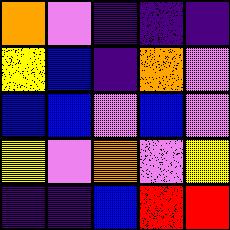[["orange", "violet", "indigo", "indigo", "indigo"], ["yellow", "blue", "indigo", "orange", "violet"], ["blue", "blue", "violet", "blue", "violet"], ["yellow", "violet", "orange", "violet", "yellow"], ["indigo", "indigo", "blue", "red", "red"]]